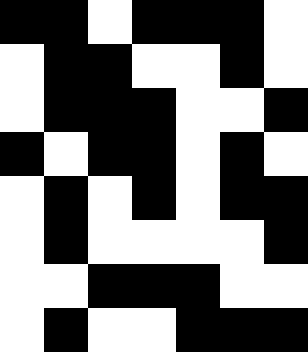[["black", "black", "white", "black", "black", "black", "white"], ["white", "black", "black", "white", "white", "black", "white"], ["white", "black", "black", "black", "white", "white", "black"], ["black", "white", "black", "black", "white", "black", "white"], ["white", "black", "white", "black", "white", "black", "black"], ["white", "black", "white", "white", "white", "white", "black"], ["white", "white", "black", "black", "black", "white", "white"], ["white", "black", "white", "white", "black", "black", "black"]]